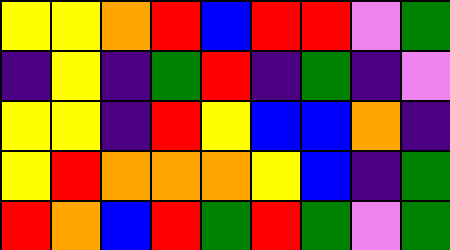[["yellow", "yellow", "orange", "red", "blue", "red", "red", "violet", "green"], ["indigo", "yellow", "indigo", "green", "red", "indigo", "green", "indigo", "violet"], ["yellow", "yellow", "indigo", "red", "yellow", "blue", "blue", "orange", "indigo"], ["yellow", "red", "orange", "orange", "orange", "yellow", "blue", "indigo", "green"], ["red", "orange", "blue", "red", "green", "red", "green", "violet", "green"]]